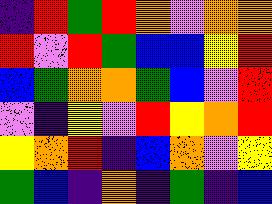[["indigo", "red", "green", "red", "orange", "violet", "orange", "orange"], ["red", "violet", "red", "green", "blue", "blue", "yellow", "red"], ["blue", "green", "orange", "orange", "green", "blue", "violet", "red"], ["violet", "indigo", "yellow", "violet", "red", "yellow", "orange", "red"], ["yellow", "orange", "red", "indigo", "blue", "orange", "violet", "yellow"], ["green", "blue", "indigo", "orange", "indigo", "green", "indigo", "blue"]]